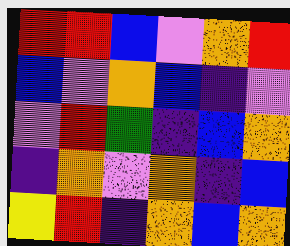[["red", "red", "blue", "violet", "orange", "red"], ["blue", "violet", "orange", "blue", "indigo", "violet"], ["violet", "red", "green", "indigo", "blue", "orange"], ["indigo", "orange", "violet", "orange", "indigo", "blue"], ["yellow", "red", "indigo", "orange", "blue", "orange"]]